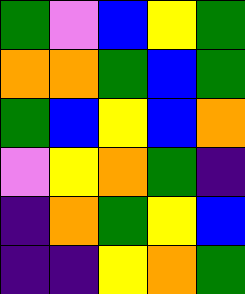[["green", "violet", "blue", "yellow", "green"], ["orange", "orange", "green", "blue", "green"], ["green", "blue", "yellow", "blue", "orange"], ["violet", "yellow", "orange", "green", "indigo"], ["indigo", "orange", "green", "yellow", "blue"], ["indigo", "indigo", "yellow", "orange", "green"]]